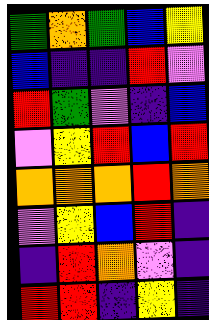[["green", "orange", "green", "blue", "yellow"], ["blue", "indigo", "indigo", "red", "violet"], ["red", "green", "violet", "indigo", "blue"], ["violet", "yellow", "red", "blue", "red"], ["orange", "orange", "orange", "red", "orange"], ["violet", "yellow", "blue", "red", "indigo"], ["indigo", "red", "orange", "violet", "indigo"], ["red", "red", "indigo", "yellow", "indigo"]]